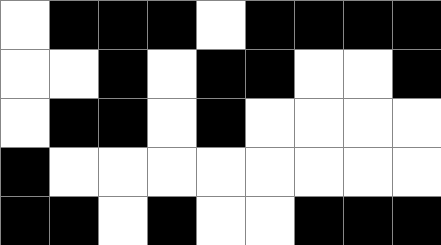[["white", "black", "black", "black", "white", "black", "black", "black", "black"], ["white", "white", "black", "white", "black", "black", "white", "white", "black"], ["white", "black", "black", "white", "black", "white", "white", "white", "white"], ["black", "white", "white", "white", "white", "white", "white", "white", "white"], ["black", "black", "white", "black", "white", "white", "black", "black", "black"]]